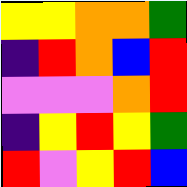[["yellow", "yellow", "orange", "orange", "green"], ["indigo", "red", "orange", "blue", "red"], ["violet", "violet", "violet", "orange", "red"], ["indigo", "yellow", "red", "yellow", "green"], ["red", "violet", "yellow", "red", "blue"]]